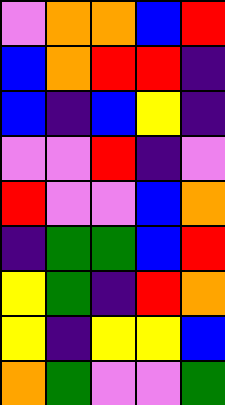[["violet", "orange", "orange", "blue", "red"], ["blue", "orange", "red", "red", "indigo"], ["blue", "indigo", "blue", "yellow", "indigo"], ["violet", "violet", "red", "indigo", "violet"], ["red", "violet", "violet", "blue", "orange"], ["indigo", "green", "green", "blue", "red"], ["yellow", "green", "indigo", "red", "orange"], ["yellow", "indigo", "yellow", "yellow", "blue"], ["orange", "green", "violet", "violet", "green"]]